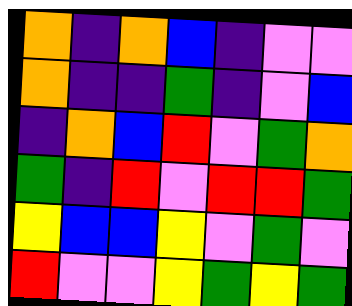[["orange", "indigo", "orange", "blue", "indigo", "violet", "violet"], ["orange", "indigo", "indigo", "green", "indigo", "violet", "blue"], ["indigo", "orange", "blue", "red", "violet", "green", "orange"], ["green", "indigo", "red", "violet", "red", "red", "green"], ["yellow", "blue", "blue", "yellow", "violet", "green", "violet"], ["red", "violet", "violet", "yellow", "green", "yellow", "green"]]